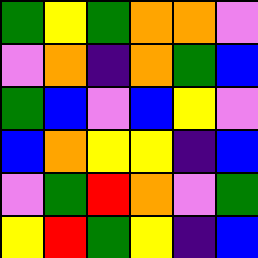[["green", "yellow", "green", "orange", "orange", "violet"], ["violet", "orange", "indigo", "orange", "green", "blue"], ["green", "blue", "violet", "blue", "yellow", "violet"], ["blue", "orange", "yellow", "yellow", "indigo", "blue"], ["violet", "green", "red", "orange", "violet", "green"], ["yellow", "red", "green", "yellow", "indigo", "blue"]]